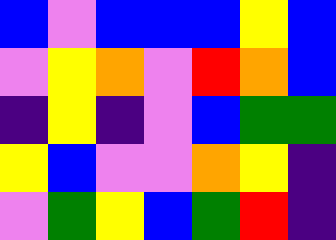[["blue", "violet", "blue", "blue", "blue", "yellow", "blue"], ["violet", "yellow", "orange", "violet", "red", "orange", "blue"], ["indigo", "yellow", "indigo", "violet", "blue", "green", "green"], ["yellow", "blue", "violet", "violet", "orange", "yellow", "indigo"], ["violet", "green", "yellow", "blue", "green", "red", "indigo"]]